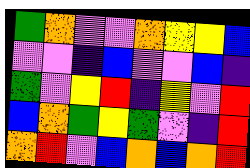[["green", "orange", "violet", "violet", "orange", "yellow", "yellow", "blue"], ["violet", "violet", "indigo", "blue", "violet", "violet", "blue", "indigo"], ["green", "violet", "yellow", "red", "indigo", "yellow", "violet", "red"], ["blue", "orange", "green", "yellow", "green", "violet", "indigo", "red"], ["orange", "red", "violet", "blue", "orange", "blue", "orange", "red"]]